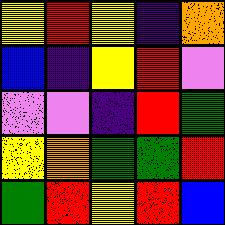[["yellow", "red", "yellow", "indigo", "orange"], ["blue", "indigo", "yellow", "red", "violet"], ["violet", "violet", "indigo", "red", "green"], ["yellow", "orange", "green", "green", "red"], ["green", "red", "yellow", "red", "blue"]]